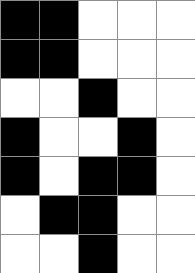[["black", "black", "white", "white", "white"], ["black", "black", "white", "white", "white"], ["white", "white", "black", "white", "white"], ["black", "white", "white", "black", "white"], ["black", "white", "black", "black", "white"], ["white", "black", "black", "white", "white"], ["white", "white", "black", "white", "white"]]